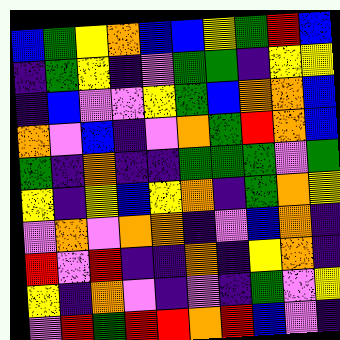[["blue", "green", "yellow", "orange", "blue", "blue", "yellow", "green", "red", "blue"], ["indigo", "green", "yellow", "indigo", "violet", "green", "green", "indigo", "yellow", "yellow"], ["indigo", "blue", "violet", "violet", "yellow", "green", "blue", "orange", "orange", "blue"], ["orange", "violet", "blue", "indigo", "violet", "orange", "green", "red", "orange", "blue"], ["green", "indigo", "orange", "indigo", "indigo", "green", "green", "green", "violet", "green"], ["yellow", "indigo", "yellow", "blue", "yellow", "orange", "indigo", "green", "orange", "yellow"], ["violet", "orange", "violet", "orange", "orange", "indigo", "violet", "blue", "orange", "indigo"], ["red", "violet", "red", "indigo", "indigo", "orange", "indigo", "yellow", "orange", "indigo"], ["yellow", "indigo", "orange", "violet", "indigo", "violet", "indigo", "green", "violet", "yellow"], ["violet", "red", "green", "red", "red", "orange", "red", "blue", "violet", "indigo"]]